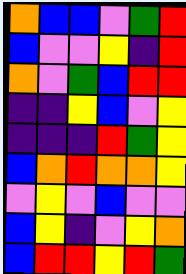[["orange", "blue", "blue", "violet", "green", "red"], ["blue", "violet", "violet", "yellow", "indigo", "red"], ["orange", "violet", "green", "blue", "red", "red"], ["indigo", "indigo", "yellow", "blue", "violet", "yellow"], ["indigo", "indigo", "indigo", "red", "green", "yellow"], ["blue", "orange", "red", "orange", "orange", "yellow"], ["violet", "yellow", "violet", "blue", "violet", "violet"], ["blue", "yellow", "indigo", "violet", "yellow", "orange"], ["blue", "red", "red", "yellow", "red", "green"]]